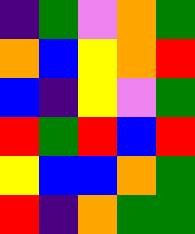[["indigo", "green", "violet", "orange", "green"], ["orange", "blue", "yellow", "orange", "red"], ["blue", "indigo", "yellow", "violet", "green"], ["red", "green", "red", "blue", "red"], ["yellow", "blue", "blue", "orange", "green"], ["red", "indigo", "orange", "green", "green"]]